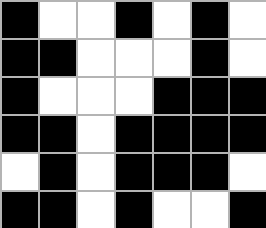[["black", "white", "white", "black", "white", "black", "white"], ["black", "black", "white", "white", "white", "black", "white"], ["black", "white", "white", "white", "black", "black", "black"], ["black", "black", "white", "black", "black", "black", "black"], ["white", "black", "white", "black", "black", "black", "white"], ["black", "black", "white", "black", "white", "white", "black"]]